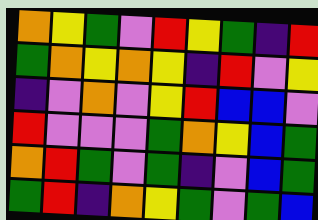[["orange", "yellow", "green", "violet", "red", "yellow", "green", "indigo", "red"], ["green", "orange", "yellow", "orange", "yellow", "indigo", "red", "violet", "yellow"], ["indigo", "violet", "orange", "violet", "yellow", "red", "blue", "blue", "violet"], ["red", "violet", "violet", "violet", "green", "orange", "yellow", "blue", "green"], ["orange", "red", "green", "violet", "green", "indigo", "violet", "blue", "green"], ["green", "red", "indigo", "orange", "yellow", "green", "violet", "green", "blue"]]